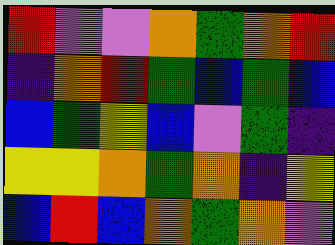[["red", "violet", "violet", "orange", "green", "orange", "red"], ["indigo", "orange", "red", "green", "blue", "green", "blue"], ["blue", "green", "yellow", "blue", "violet", "green", "indigo"], ["yellow", "yellow", "orange", "green", "orange", "indigo", "yellow"], ["blue", "red", "blue", "orange", "green", "orange", "violet"]]